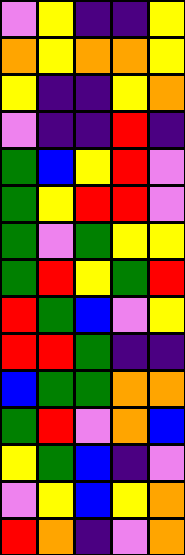[["violet", "yellow", "indigo", "indigo", "yellow"], ["orange", "yellow", "orange", "orange", "yellow"], ["yellow", "indigo", "indigo", "yellow", "orange"], ["violet", "indigo", "indigo", "red", "indigo"], ["green", "blue", "yellow", "red", "violet"], ["green", "yellow", "red", "red", "violet"], ["green", "violet", "green", "yellow", "yellow"], ["green", "red", "yellow", "green", "red"], ["red", "green", "blue", "violet", "yellow"], ["red", "red", "green", "indigo", "indigo"], ["blue", "green", "green", "orange", "orange"], ["green", "red", "violet", "orange", "blue"], ["yellow", "green", "blue", "indigo", "violet"], ["violet", "yellow", "blue", "yellow", "orange"], ["red", "orange", "indigo", "violet", "orange"]]